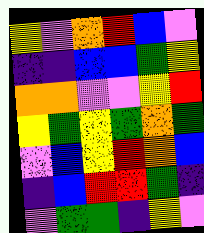[["yellow", "violet", "orange", "red", "blue", "violet"], ["indigo", "indigo", "blue", "blue", "green", "yellow"], ["orange", "orange", "violet", "violet", "yellow", "red"], ["yellow", "green", "yellow", "green", "orange", "green"], ["violet", "blue", "yellow", "red", "orange", "blue"], ["indigo", "blue", "red", "red", "green", "indigo"], ["violet", "green", "green", "indigo", "yellow", "violet"]]